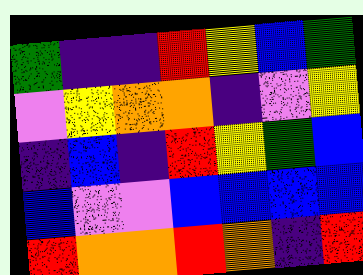[["green", "indigo", "indigo", "red", "yellow", "blue", "green"], ["violet", "yellow", "orange", "orange", "indigo", "violet", "yellow"], ["indigo", "blue", "indigo", "red", "yellow", "green", "blue"], ["blue", "violet", "violet", "blue", "blue", "blue", "blue"], ["red", "orange", "orange", "red", "orange", "indigo", "red"]]